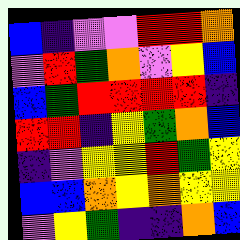[["blue", "indigo", "violet", "violet", "red", "red", "orange"], ["violet", "red", "green", "orange", "violet", "yellow", "blue"], ["blue", "green", "red", "red", "red", "red", "indigo"], ["red", "red", "indigo", "yellow", "green", "orange", "blue"], ["indigo", "violet", "yellow", "yellow", "red", "green", "yellow"], ["blue", "blue", "orange", "yellow", "orange", "yellow", "yellow"], ["violet", "yellow", "green", "indigo", "indigo", "orange", "blue"]]